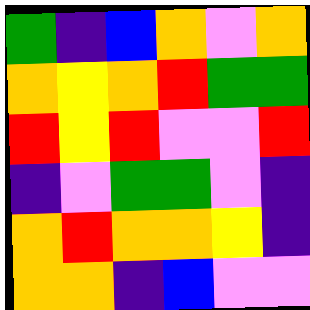[["green", "indigo", "blue", "orange", "violet", "orange"], ["orange", "yellow", "orange", "red", "green", "green"], ["red", "yellow", "red", "violet", "violet", "red"], ["indigo", "violet", "green", "green", "violet", "indigo"], ["orange", "red", "orange", "orange", "yellow", "indigo"], ["orange", "orange", "indigo", "blue", "violet", "violet"]]